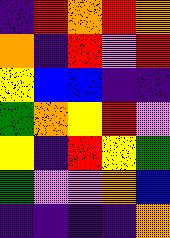[["indigo", "red", "orange", "red", "orange"], ["orange", "indigo", "red", "violet", "red"], ["yellow", "blue", "blue", "indigo", "indigo"], ["green", "orange", "yellow", "red", "violet"], ["yellow", "indigo", "red", "yellow", "green"], ["green", "violet", "violet", "orange", "blue"], ["indigo", "indigo", "indigo", "indigo", "orange"]]